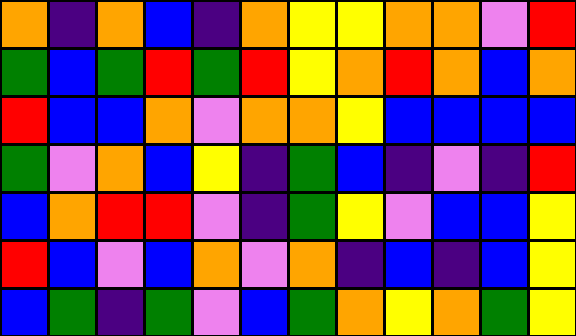[["orange", "indigo", "orange", "blue", "indigo", "orange", "yellow", "yellow", "orange", "orange", "violet", "red"], ["green", "blue", "green", "red", "green", "red", "yellow", "orange", "red", "orange", "blue", "orange"], ["red", "blue", "blue", "orange", "violet", "orange", "orange", "yellow", "blue", "blue", "blue", "blue"], ["green", "violet", "orange", "blue", "yellow", "indigo", "green", "blue", "indigo", "violet", "indigo", "red"], ["blue", "orange", "red", "red", "violet", "indigo", "green", "yellow", "violet", "blue", "blue", "yellow"], ["red", "blue", "violet", "blue", "orange", "violet", "orange", "indigo", "blue", "indigo", "blue", "yellow"], ["blue", "green", "indigo", "green", "violet", "blue", "green", "orange", "yellow", "orange", "green", "yellow"]]